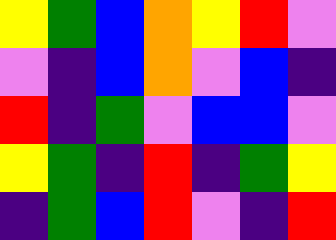[["yellow", "green", "blue", "orange", "yellow", "red", "violet"], ["violet", "indigo", "blue", "orange", "violet", "blue", "indigo"], ["red", "indigo", "green", "violet", "blue", "blue", "violet"], ["yellow", "green", "indigo", "red", "indigo", "green", "yellow"], ["indigo", "green", "blue", "red", "violet", "indigo", "red"]]